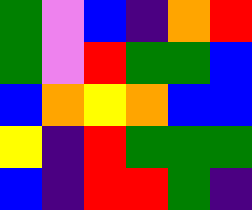[["green", "violet", "blue", "indigo", "orange", "red"], ["green", "violet", "red", "green", "green", "blue"], ["blue", "orange", "yellow", "orange", "blue", "blue"], ["yellow", "indigo", "red", "green", "green", "green"], ["blue", "indigo", "red", "red", "green", "indigo"]]